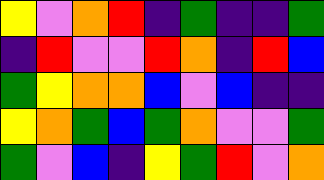[["yellow", "violet", "orange", "red", "indigo", "green", "indigo", "indigo", "green"], ["indigo", "red", "violet", "violet", "red", "orange", "indigo", "red", "blue"], ["green", "yellow", "orange", "orange", "blue", "violet", "blue", "indigo", "indigo"], ["yellow", "orange", "green", "blue", "green", "orange", "violet", "violet", "green"], ["green", "violet", "blue", "indigo", "yellow", "green", "red", "violet", "orange"]]